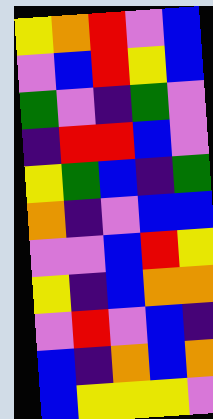[["yellow", "orange", "red", "violet", "blue"], ["violet", "blue", "red", "yellow", "blue"], ["green", "violet", "indigo", "green", "violet"], ["indigo", "red", "red", "blue", "violet"], ["yellow", "green", "blue", "indigo", "green"], ["orange", "indigo", "violet", "blue", "blue"], ["violet", "violet", "blue", "red", "yellow"], ["yellow", "indigo", "blue", "orange", "orange"], ["violet", "red", "violet", "blue", "indigo"], ["blue", "indigo", "orange", "blue", "orange"], ["blue", "yellow", "yellow", "yellow", "violet"]]